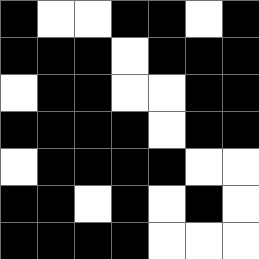[["black", "white", "white", "black", "black", "white", "black"], ["black", "black", "black", "white", "black", "black", "black"], ["white", "black", "black", "white", "white", "black", "black"], ["black", "black", "black", "black", "white", "black", "black"], ["white", "black", "black", "black", "black", "white", "white"], ["black", "black", "white", "black", "white", "black", "white"], ["black", "black", "black", "black", "white", "white", "white"]]